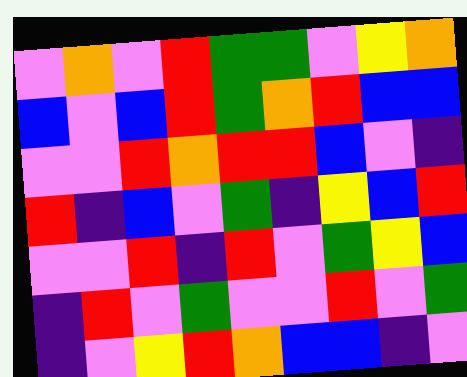[["violet", "orange", "violet", "red", "green", "green", "violet", "yellow", "orange"], ["blue", "violet", "blue", "red", "green", "orange", "red", "blue", "blue"], ["violet", "violet", "red", "orange", "red", "red", "blue", "violet", "indigo"], ["red", "indigo", "blue", "violet", "green", "indigo", "yellow", "blue", "red"], ["violet", "violet", "red", "indigo", "red", "violet", "green", "yellow", "blue"], ["indigo", "red", "violet", "green", "violet", "violet", "red", "violet", "green"], ["indigo", "violet", "yellow", "red", "orange", "blue", "blue", "indigo", "violet"]]